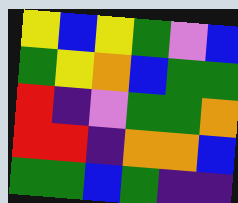[["yellow", "blue", "yellow", "green", "violet", "blue"], ["green", "yellow", "orange", "blue", "green", "green"], ["red", "indigo", "violet", "green", "green", "orange"], ["red", "red", "indigo", "orange", "orange", "blue"], ["green", "green", "blue", "green", "indigo", "indigo"]]